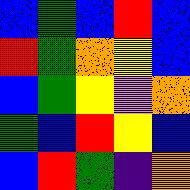[["blue", "green", "blue", "red", "blue"], ["red", "green", "orange", "yellow", "blue"], ["blue", "green", "yellow", "violet", "orange"], ["green", "blue", "red", "yellow", "blue"], ["blue", "red", "green", "indigo", "orange"]]